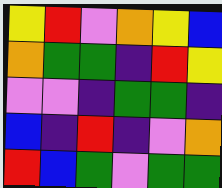[["yellow", "red", "violet", "orange", "yellow", "blue"], ["orange", "green", "green", "indigo", "red", "yellow"], ["violet", "violet", "indigo", "green", "green", "indigo"], ["blue", "indigo", "red", "indigo", "violet", "orange"], ["red", "blue", "green", "violet", "green", "green"]]